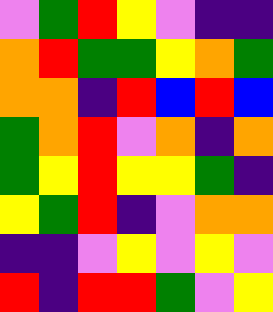[["violet", "green", "red", "yellow", "violet", "indigo", "indigo"], ["orange", "red", "green", "green", "yellow", "orange", "green"], ["orange", "orange", "indigo", "red", "blue", "red", "blue"], ["green", "orange", "red", "violet", "orange", "indigo", "orange"], ["green", "yellow", "red", "yellow", "yellow", "green", "indigo"], ["yellow", "green", "red", "indigo", "violet", "orange", "orange"], ["indigo", "indigo", "violet", "yellow", "violet", "yellow", "violet"], ["red", "indigo", "red", "red", "green", "violet", "yellow"]]